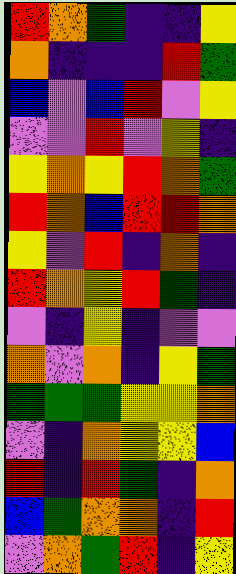[["red", "orange", "green", "indigo", "indigo", "yellow"], ["orange", "indigo", "indigo", "indigo", "red", "green"], ["blue", "violet", "blue", "red", "violet", "yellow"], ["violet", "violet", "red", "violet", "yellow", "indigo"], ["yellow", "orange", "yellow", "red", "orange", "green"], ["red", "orange", "blue", "red", "red", "orange"], ["yellow", "violet", "red", "indigo", "orange", "indigo"], ["red", "orange", "yellow", "red", "green", "indigo"], ["violet", "indigo", "yellow", "indigo", "violet", "violet"], ["orange", "violet", "orange", "indigo", "yellow", "green"], ["green", "green", "green", "yellow", "yellow", "orange"], ["violet", "indigo", "orange", "yellow", "yellow", "blue"], ["red", "indigo", "red", "green", "indigo", "orange"], ["blue", "green", "orange", "orange", "indigo", "red"], ["violet", "orange", "green", "red", "indigo", "yellow"]]